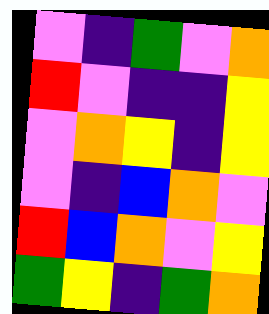[["violet", "indigo", "green", "violet", "orange"], ["red", "violet", "indigo", "indigo", "yellow"], ["violet", "orange", "yellow", "indigo", "yellow"], ["violet", "indigo", "blue", "orange", "violet"], ["red", "blue", "orange", "violet", "yellow"], ["green", "yellow", "indigo", "green", "orange"]]